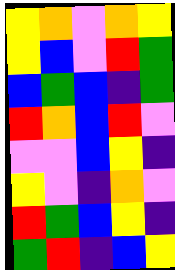[["yellow", "orange", "violet", "orange", "yellow"], ["yellow", "blue", "violet", "red", "green"], ["blue", "green", "blue", "indigo", "green"], ["red", "orange", "blue", "red", "violet"], ["violet", "violet", "blue", "yellow", "indigo"], ["yellow", "violet", "indigo", "orange", "violet"], ["red", "green", "blue", "yellow", "indigo"], ["green", "red", "indigo", "blue", "yellow"]]